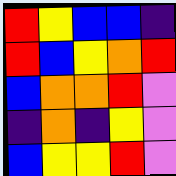[["red", "yellow", "blue", "blue", "indigo"], ["red", "blue", "yellow", "orange", "red"], ["blue", "orange", "orange", "red", "violet"], ["indigo", "orange", "indigo", "yellow", "violet"], ["blue", "yellow", "yellow", "red", "violet"]]